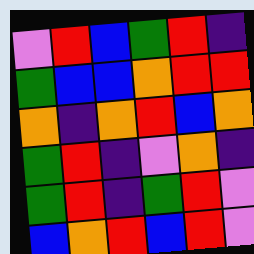[["violet", "red", "blue", "green", "red", "indigo"], ["green", "blue", "blue", "orange", "red", "red"], ["orange", "indigo", "orange", "red", "blue", "orange"], ["green", "red", "indigo", "violet", "orange", "indigo"], ["green", "red", "indigo", "green", "red", "violet"], ["blue", "orange", "red", "blue", "red", "violet"]]